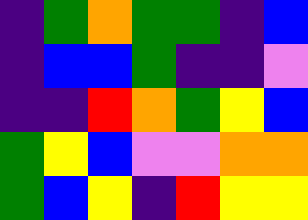[["indigo", "green", "orange", "green", "green", "indigo", "blue"], ["indigo", "blue", "blue", "green", "indigo", "indigo", "violet"], ["indigo", "indigo", "red", "orange", "green", "yellow", "blue"], ["green", "yellow", "blue", "violet", "violet", "orange", "orange"], ["green", "blue", "yellow", "indigo", "red", "yellow", "yellow"]]